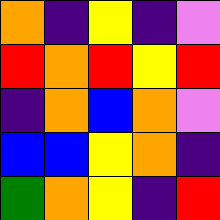[["orange", "indigo", "yellow", "indigo", "violet"], ["red", "orange", "red", "yellow", "red"], ["indigo", "orange", "blue", "orange", "violet"], ["blue", "blue", "yellow", "orange", "indigo"], ["green", "orange", "yellow", "indigo", "red"]]